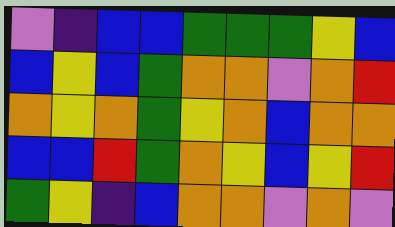[["violet", "indigo", "blue", "blue", "green", "green", "green", "yellow", "blue"], ["blue", "yellow", "blue", "green", "orange", "orange", "violet", "orange", "red"], ["orange", "yellow", "orange", "green", "yellow", "orange", "blue", "orange", "orange"], ["blue", "blue", "red", "green", "orange", "yellow", "blue", "yellow", "red"], ["green", "yellow", "indigo", "blue", "orange", "orange", "violet", "orange", "violet"]]